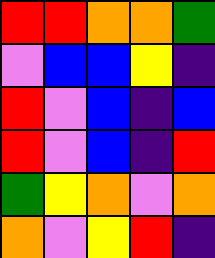[["red", "red", "orange", "orange", "green"], ["violet", "blue", "blue", "yellow", "indigo"], ["red", "violet", "blue", "indigo", "blue"], ["red", "violet", "blue", "indigo", "red"], ["green", "yellow", "orange", "violet", "orange"], ["orange", "violet", "yellow", "red", "indigo"]]